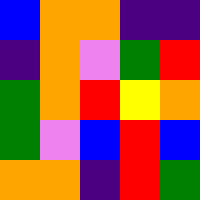[["blue", "orange", "orange", "indigo", "indigo"], ["indigo", "orange", "violet", "green", "red"], ["green", "orange", "red", "yellow", "orange"], ["green", "violet", "blue", "red", "blue"], ["orange", "orange", "indigo", "red", "green"]]